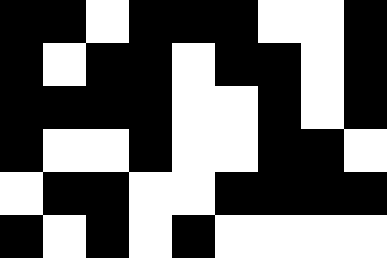[["black", "black", "white", "black", "black", "black", "white", "white", "black"], ["black", "white", "black", "black", "white", "black", "black", "white", "black"], ["black", "black", "black", "black", "white", "white", "black", "white", "black"], ["black", "white", "white", "black", "white", "white", "black", "black", "white"], ["white", "black", "black", "white", "white", "black", "black", "black", "black"], ["black", "white", "black", "white", "black", "white", "white", "white", "white"]]